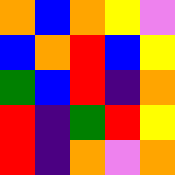[["orange", "blue", "orange", "yellow", "violet"], ["blue", "orange", "red", "blue", "yellow"], ["green", "blue", "red", "indigo", "orange"], ["red", "indigo", "green", "red", "yellow"], ["red", "indigo", "orange", "violet", "orange"]]